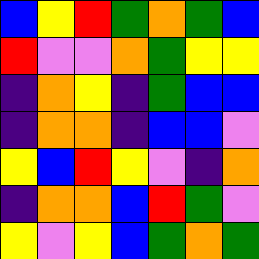[["blue", "yellow", "red", "green", "orange", "green", "blue"], ["red", "violet", "violet", "orange", "green", "yellow", "yellow"], ["indigo", "orange", "yellow", "indigo", "green", "blue", "blue"], ["indigo", "orange", "orange", "indigo", "blue", "blue", "violet"], ["yellow", "blue", "red", "yellow", "violet", "indigo", "orange"], ["indigo", "orange", "orange", "blue", "red", "green", "violet"], ["yellow", "violet", "yellow", "blue", "green", "orange", "green"]]